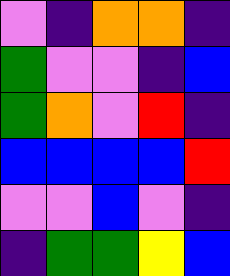[["violet", "indigo", "orange", "orange", "indigo"], ["green", "violet", "violet", "indigo", "blue"], ["green", "orange", "violet", "red", "indigo"], ["blue", "blue", "blue", "blue", "red"], ["violet", "violet", "blue", "violet", "indigo"], ["indigo", "green", "green", "yellow", "blue"]]